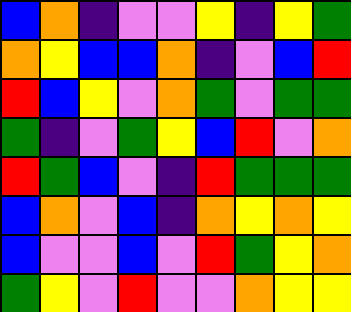[["blue", "orange", "indigo", "violet", "violet", "yellow", "indigo", "yellow", "green"], ["orange", "yellow", "blue", "blue", "orange", "indigo", "violet", "blue", "red"], ["red", "blue", "yellow", "violet", "orange", "green", "violet", "green", "green"], ["green", "indigo", "violet", "green", "yellow", "blue", "red", "violet", "orange"], ["red", "green", "blue", "violet", "indigo", "red", "green", "green", "green"], ["blue", "orange", "violet", "blue", "indigo", "orange", "yellow", "orange", "yellow"], ["blue", "violet", "violet", "blue", "violet", "red", "green", "yellow", "orange"], ["green", "yellow", "violet", "red", "violet", "violet", "orange", "yellow", "yellow"]]